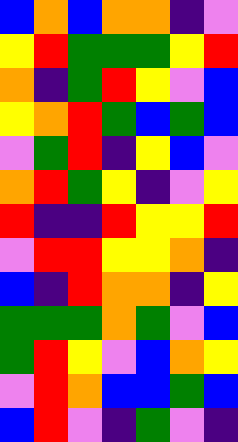[["blue", "orange", "blue", "orange", "orange", "indigo", "violet"], ["yellow", "red", "green", "green", "green", "yellow", "red"], ["orange", "indigo", "green", "red", "yellow", "violet", "blue"], ["yellow", "orange", "red", "green", "blue", "green", "blue"], ["violet", "green", "red", "indigo", "yellow", "blue", "violet"], ["orange", "red", "green", "yellow", "indigo", "violet", "yellow"], ["red", "indigo", "indigo", "red", "yellow", "yellow", "red"], ["violet", "red", "red", "yellow", "yellow", "orange", "indigo"], ["blue", "indigo", "red", "orange", "orange", "indigo", "yellow"], ["green", "green", "green", "orange", "green", "violet", "blue"], ["green", "red", "yellow", "violet", "blue", "orange", "yellow"], ["violet", "red", "orange", "blue", "blue", "green", "blue"], ["blue", "red", "violet", "indigo", "green", "violet", "indigo"]]